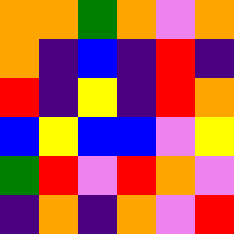[["orange", "orange", "green", "orange", "violet", "orange"], ["orange", "indigo", "blue", "indigo", "red", "indigo"], ["red", "indigo", "yellow", "indigo", "red", "orange"], ["blue", "yellow", "blue", "blue", "violet", "yellow"], ["green", "red", "violet", "red", "orange", "violet"], ["indigo", "orange", "indigo", "orange", "violet", "red"]]